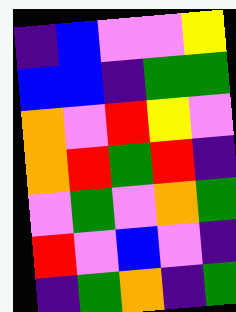[["indigo", "blue", "violet", "violet", "yellow"], ["blue", "blue", "indigo", "green", "green"], ["orange", "violet", "red", "yellow", "violet"], ["orange", "red", "green", "red", "indigo"], ["violet", "green", "violet", "orange", "green"], ["red", "violet", "blue", "violet", "indigo"], ["indigo", "green", "orange", "indigo", "green"]]